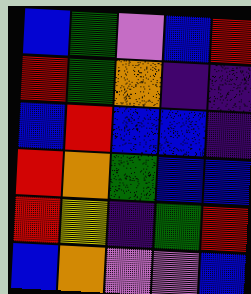[["blue", "green", "violet", "blue", "red"], ["red", "green", "orange", "indigo", "indigo"], ["blue", "red", "blue", "blue", "indigo"], ["red", "orange", "green", "blue", "blue"], ["red", "yellow", "indigo", "green", "red"], ["blue", "orange", "violet", "violet", "blue"]]